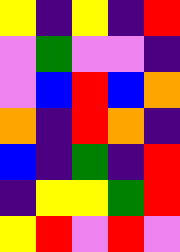[["yellow", "indigo", "yellow", "indigo", "red"], ["violet", "green", "violet", "violet", "indigo"], ["violet", "blue", "red", "blue", "orange"], ["orange", "indigo", "red", "orange", "indigo"], ["blue", "indigo", "green", "indigo", "red"], ["indigo", "yellow", "yellow", "green", "red"], ["yellow", "red", "violet", "red", "violet"]]